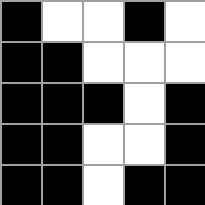[["black", "white", "white", "black", "white"], ["black", "black", "white", "white", "white"], ["black", "black", "black", "white", "black"], ["black", "black", "white", "white", "black"], ["black", "black", "white", "black", "black"]]